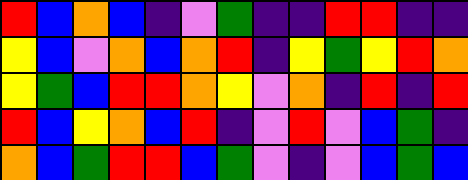[["red", "blue", "orange", "blue", "indigo", "violet", "green", "indigo", "indigo", "red", "red", "indigo", "indigo"], ["yellow", "blue", "violet", "orange", "blue", "orange", "red", "indigo", "yellow", "green", "yellow", "red", "orange"], ["yellow", "green", "blue", "red", "red", "orange", "yellow", "violet", "orange", "indigo", "red", "indigo", "red"], ["red", "blue", "yellow", "orange", "blue", "red", "indigo", "violet", "red", "violet", "blue", "green", "indigo"], ["orange", "blue", "green", "red", "red", "blue", "green", "violet", "indigo", "violet", "blue", "green", "blue"]]